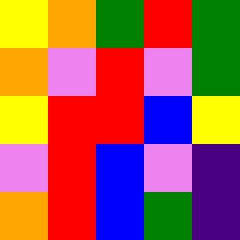[["yellow", "orange", "green", "red", "green"], ["orange", "violet", "red", "violet", "green"], ["yellow", "red", "red", "blue", "yellow"], ["violet", "red", "blue", "violet", "indigo"], ["orange", "red", "blue", "green", "indigo"]]